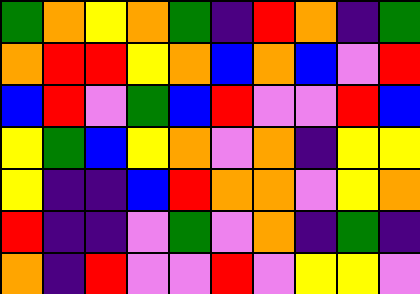[["green", "orange", "yellow", "orange", "green", "indigo", "red", "orange", "indigo", "green"], ["orange", "red", "red", "yellow", "orange", "blue", "orange", "blue", "violet", "red"], ["blue", "red", "violet", "green", "blue", "red", "violet", "violet", "red", "blue"], ["yellow", "green", "blue", "yellow", "orange", "violet", "orange", "indigo", "yellow", "yellow"], ["yellow", "indigo", "indigo", "blue", "red", "orange", "orange", "violet", "yellow", "orange"], ["red", "indigo", "indigo", "violet", "green", "violet", "orange", "indigo", "green", "indigo"], ["orange", "indigo", "red", "violet", "violet", "red", "violet", "yellow", "yellow", "violet"]]